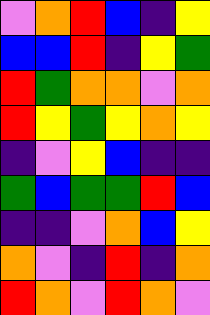[["violet", "orange", "red", "blue", "indigo", "yellow"], ["blue", "blue", "red", "indigo", "yellow", "green"], ["red", "green", "orange", "orange", "violet", "orange"], ["red", "yellow", "green", "yellow", "orange", "yellow"], ["indigo", "violet", "yellow", "blue", "indigo", "indigo"], ["green", "blue", "green", "green", "red", "blue"], ["indigo", "indigo", "violet", "orange", "blue", "yellow"], ["orange", "violet", "indigo", "red", "indigo", "orange"], ["red", "orange", "violet", "red", "orange", "violet"]]